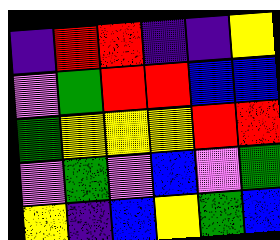[["indigo", "red", "red", "indigo", "indigo", "yellow"], ["violet", "green", "red", "red", "blue", "blue"], ["green", "yellow", "yellow", "yellow", "red", "red"], ["violet", "green", "violet", "blue", "violet", "green"], ["yellow", "indigo", "blue", "yellow", "green", "blue"]]